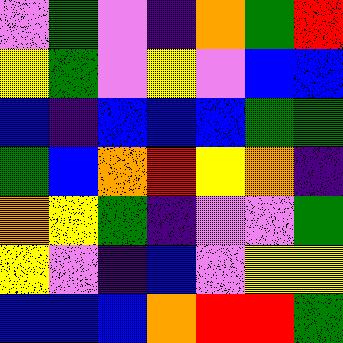[["violet", "green", "violet", "indigo", "orange", "green", "red"], ["yellow", "green", "violet", "yellow", "violet", "blue", "blue"], ["blue", "indigo", "blue", "blue", "blue", "green", "green"], ["green", "blue", "orange", "red", "yellow", "orange", "indigo"], ["orange", "yellow", "green", "indigo", "violet", "violet", "green"], ["yellow", "violet", "indigo", "blue", "violet", "yellow", "yellow"], ["blue", "blue", "blue", "orange", "red", "red", "green"]]